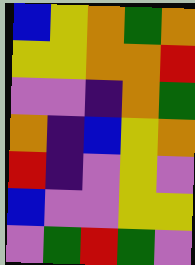[["blue", "yellow", "orange", "green", "orange"], ["yellow", "yellow", "orange", "orange", "red"], ["violet", "violet", "indigo", "orange", "green"], ["orange", "indigo", "blue", "yellow", "orange"], ["red", "indigo", "violet", "yellow", "violet"], ["blue", "violet", "violet", "yellow", "yellow"], ["violet", "green", "red", "green", "violet"]]